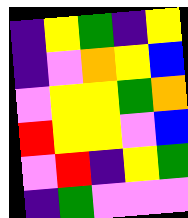[["indigo", "yellow", "green", "indigo", "yellow"], ["indigo", "violet", "orange", "yellow", "blue"], ["violet", "yellow", "yellow", "green", "orange"], ["red", "yellow", "yellow", "violet", "blue"], ["violet", "red", "indigo", "yellow", "green"], ["indigo", "green", "violet", "violet", "violet"]]